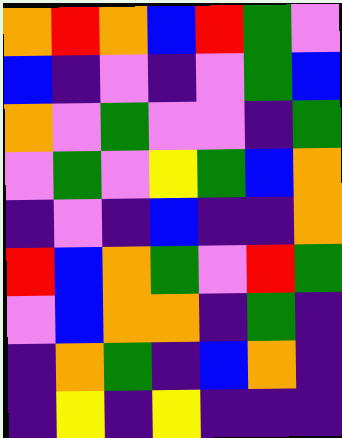[["orange", "red", "orange", "blue", "red", "green", "violet"], ["blue", "indigo", "violet", "indigo", "violet", "green", "blue"], ["orange", "violet", "green", "violet", "violet", "indigo", "green"], ["violet", "green", "violet", "yellow", "green", "blue", "orange"], ["indigo", "violet", "indigo", "blue", "indigo", "indigo", "orange"], ["red", "blue", "orange", "green", "violet", "red", "green"], ["violet", "blue", "orange", "orange", "indigo", "green", "indigo"], ["indigo", "orange", "green", "indigo", "blue", "orange", "indigo"], ["indigo", "yellow", "indigo", "yellow", "indigo", "indigo", "indigo"]]